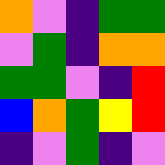[["orange", "violet", "indigo", "green", "green"], ["violet", "green", "indigo", "orange", "orange"], ["green", "green", "violet", "indigo", "red"], ["blue", "orange", "green", "yellow", "red"], ["indigo", "violet", "green", "indigo", "violet"]]